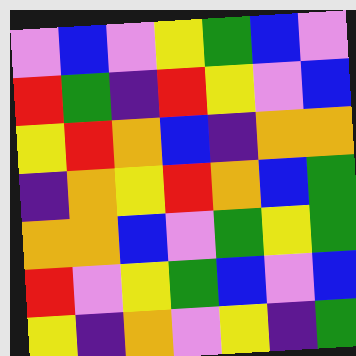[["violet", "blue", "violet", "yellow", "green", "blue", "violet"], ["red", "green", "indigo", "red", "yellow", "violet", "blue"], ["yellow", "red", "orange", "blue", "indigo", "orange", "orange"], ["indigo", "orange", "yellow", "red", "orange", "blue", "green"], ["orange", "orange", "blue", "violet", "green", "yellow", "green"], ["red", "violet", "yellow", "green", "blue", "violet", "blue"], ["yellow", "indigo", "orange", "violet", "yellow", "indigo", "green"]]